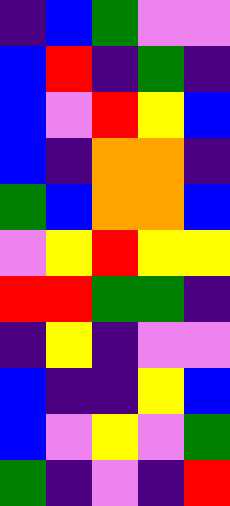[["indigo", "blue", "green", "violet", "violet"], ["blue", "red", "indigo", "green", "indigo"], ["blue", "violet", "red", "yellow", "blue"], ["blue", "indigo", "orange", "orange", "indigo"], ["green", "blue", "orange", "orange", "blue"], ["violet", "yellow", "red", "yellow", "yellow"], ["red", "red", "green", "green", "indigo"], ["indigo", "yellow", "indigo", "violet", "violet"], ["blue", "indigo", "indigo", "yellow", "blue"], ["blue", "violet", "yellow", "violet", "green"], ["green", "indigo", "violet", "indigo", "red"]]